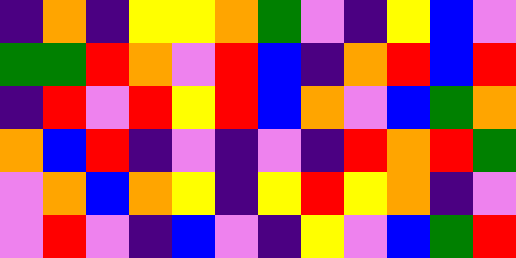[["indigo", "orange", "indigo", "yellow", "yellow", "orange", "green", "violet", "indigo", "yellow", "blue", "violet"], ["green", "green", "red", "orange", "violet", "red", "blue", "indigo", "orange", "red", "blue", "red"], ["indigo", "red", "violet", "red", "yellow", "red", "blue", "orange", "violet", "blue", "green", "orange"], ["orange", "blue", "red", "indigo", "violet", "indigo", "violet", "indigo", "red", "orange", "red", "green"], ["violet", "orange", "blue", "orange", "yellow", "indigo", "yellow", "red", "yellow", "orange", "indigo", "violet"], ["violet", "red", "violet", "indigo", "blue", "violet", "indigo", "yellow", "violet", "blue", "green", "red"]]